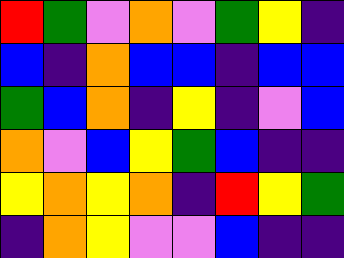[["red", "green", "violet", "orange", "violet", "green", "yellow", "indigo"], ["blue", "indigo", "orange", "blue", "blue", "indigo", "blue", "blue"], ["green", "blue", "orange", "indigo", "yellow", "indigo", "violet", "blue"], ["orange", "violet", "blue", "yellow", "green", "blue", "indigo", "indigo"], ["yellow", "orange", "yellow", "orange", "indigo", "red", "yellow", "green"], ["indigo", "orange", "yellow", "violet", "violet", "blue", "indigo", "indigo"]]